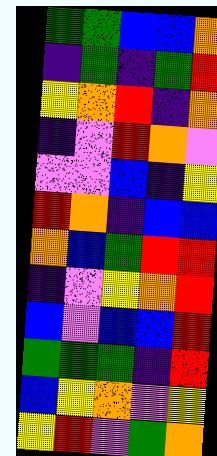[["green", "green", "blue", "blue", "orange"], ["indigo", "green", "indigo", "green", "red"], ["yellow", "orange", "red", "indigo", "orange"], ["indigo", "violet", "red", "orange", "violet"], ["violet", "violet", "blue", "indigo", "yellow"], ["red", "orange", "indigo", "blue", "blue"], ["orange", "blue", "green", "red", "red"], ["indigo", "violet", "yellow", "orange", "red"], ["blue", "violet", "blue", "blue", "red"], ["green", "green", "green", "indigo", "red"], ["blue", "yellow", "orange", "violet", "yellow"], ["yellow", "red", "violet", "green", "orange"]]